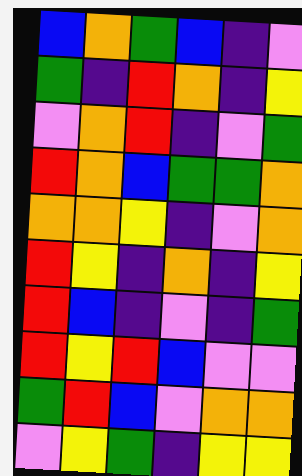[["blue", "orange", "green", "blue", "indigo", "violet"], ["green", "indigo", "red", "orange", "indigo", "yellow"], ["violet", "orange", "red", "indigo", "violet", "green"], ["red", "orange", "blue", "green", "green", "orange"], ["orange", "orange", "yellow", "indigo", "violet", "orange"], ["red", "yellow", "indigo", "orange", "indigo", "yellow"], ["red", "blue", "indigo", "violet", "indigo", "green"], ["red", "yellow", "red", "blue", "violet", "violet"], ["green", "red", "blue", "violet", "orange", "orange"], ["violet", "yellow", "green", "indigo", "yellow", "yellow"]]